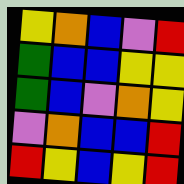[["yellow", "orange", "blue", "violet", "red"], ["green", "blue", "blue", "yellow", "yellow"], ["green", "blue", "violet", "orange", "yellow"], ["violet", "orange", "blue", "blue", "red"], ["red", "yellow", "blue", "yellow", "red"]]